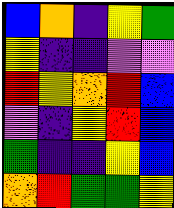[["blue", "orange", "indigo", "yellow", "green"], ["yellow", "indigo", "indigo", "violet", "violet"], ["red", "yellow", "orange", "red", "blue"], ["violet", "indigo", "yellow", "red", "blue"], ["green", "indigo", "indigo", "yellow", "blue"], ["orange", "red", "green", "green", "yellow"]]